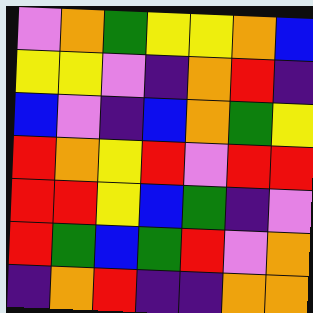[["violet", "orange", "green", "yellow", "yellow", "orange", "blue"], ["yellow", "yellow", "violet", "indigo", "orange", "red", "indigo"], ["blue", "violet", "indigo", "blue", "orange", "green", "yellow"], ["red", "orange", "yellow", "red", "violet", "red", "red"], ["red", "red", "yellow", "blue", "green", "indigo", "violet"], ["red", "green", "blue", "green", "red", "violet", "orange"], ["indigo", "orange", "red", "indigo", "indigo", "orange", "orange"]]